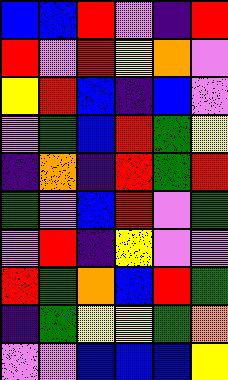[["blue", "blue", "red", "violet", "indigo", "red"], ["red", "violet", "red", "yellow", "orange", "violet"], ["yellow", "red", "blue", "indigo", "blue", "violet"], ["violet", "green", "blue", "red", "green", "yellow"], ["indigo", "orange", "indigo", "red", "green", "red"], ["green", "violet", "blue", "red", "violet", "green"], ["violet", "red", "indigo", "yellow", "violet", "violet"], ["red", "green", "orange", "blue", "red", "green"], ["indigo", "green", "yellow", "yellow", "green", "orange"], ["violet", "violet", "blue", "blue", "blue", "yellow"]]